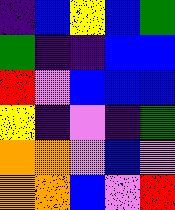[["indigo", "blue", "yellow", "blue", "green"], ["green", "indigo", "indigo", "blue", "blue"], ["red", "violet", "blue", "blue", "blue"], ["yellow", "indigo", "violet", "indigo", "green"], ["orange", "orange", "violet", "blue", "violet"], ["orange", "orange", "blue", "violet", "red"]]